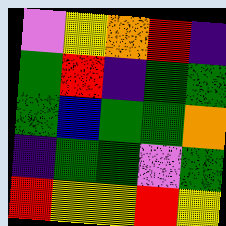[["violet", "yellow", "orange", "red", "indigo"], ["green", "red", "indigo", "green", "green"], ["green", "blue", "green", "green", "orange"], ["indigo", "green", "green", "violet", "green"], ["red", "yellow", "yellow", "red", "yellow"]]